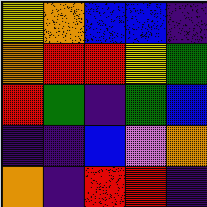[["yellow", "orange", "blue", "blue", "indigo"], ["orange", "red", "red", "yellow", "green"], ["red", "green", "indigo", "green", "blue"], ["indigo", "indigo", "blue", "violet", "orange"], ["orange", "indigo", "red", "red", "indigo"]]